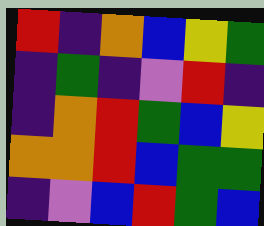[["red", "indigo", "orange", "blue", "yellow", "green"], ["indigo", "green", "indigo", "violet", "red", "indigo"], ["indigo", "orange", "red", "green", "blue", "yellow"], ["orange", "orange", "red", "blue", "green", "green"], ["indigo", "violet", "blue", "red", "green", "blue"]]